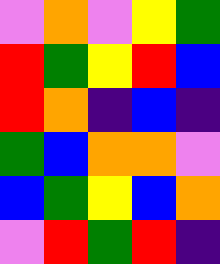[["violet", "orange", "violet", "yellow", "green"], ["red", "green", "yellow", "red", "blue"], ["red", "orange", "indigo", "blue", "indigo"], ["green", "blue", "orange", "orange", "violet"], ["blue", "green", "yellow", "blue", "orange"], ["violet", "red", "green", "red", "indigo"]]